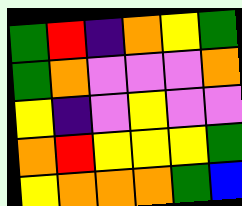[["green", "red", "indigo", "orange", "yellow", "green"], ["green", "orange", "violet", "violet", "violet", "orange"], ["yellow", "indigo", "violet", "yellow", "violet", "violet"], ["orange", "red", "yellow", "yellow", "yellow", "green"], ["yellow", "orange", "orange", "orange", "green", "blue"]]